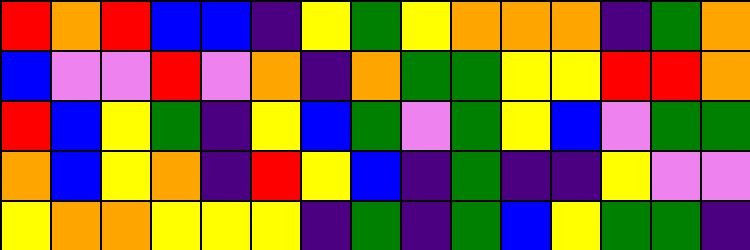[["red", "orange", "red", "blue", "blue", "indigo", "yellow", "green", "yellow", "orange", "orange", "orange", "indigo", "green", "orange"], ["blue", "violet", "violet", "red", "violet", "orange", "indigo", "orange", "green", "green", "yellow", "yellow", "red", "red", "orange"], ["red", "blue", "yellow", "green", "indigo", "yellow", "blue", "green", "violet", "green", "yellow", "blue", "violet", "green", "green"], ["orange", "blue", "yellow", "orange", "indigo", "red", "yellow", "blue", "indigo", "green", "indigo", "indigo", "yellow", "violet", "violet"], ["yellow", "orange", "orange", "yellow", "yellow", "yellow", "indigo", "green", "indigo", "green", "blue", "yellow", "green", "green", "indigo"]]